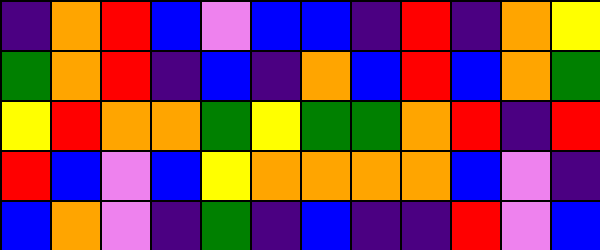[["indigo", "orange", "red", "blue", "violet", "blue", "blue", "indigo", "red", "indigo", "orange", "yellow"], ["green", "orange", "red", "indigo", "blue", "indigo", "orange", "blue", "red", "blue", "orange", "green"], ["yellow", "red", "orange", "orange", "green", "yellow", "green", "green", "orange", "red", "indigo", "red"], ["red", "blue", "violet", "blue", "yellow", "orange", "orange", "orange", "orange", "blue", "violet", "indigo"], ["blue", "orange", "violet", "indigo", "green", "indigo", "blue", "indigo", "indigo", "red", "violet", "blue"]]